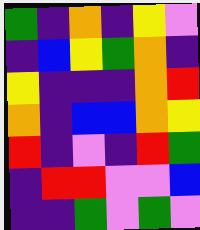[["green", "indigo", "orange", "indigo", "yellow", "violet"], ["indigo", "blue", "yellow", "green", "orange", "indigo"], ["yellow", "indigo", "indigo", "indigo", "orange", "red"], ["orange", "indigo", "blue", "blue", "orange", "yellow"], ["red", "indigo", "violet", "indigo", "red", "green"], ["indigo", "red", "red", "violet", "violet", "blue"], ["indigo", "indigo", "green", "violet", "green", "violet"]]